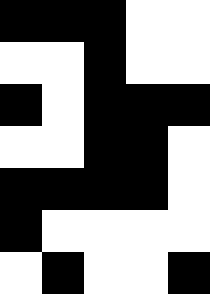[["black", "black", "black", "white", "white"], ["white", "white", "black", "white", "white"], ["black", "white", "black", "black", "black"], ["white", "white", "black", "black", "white"], ["black", "black", "black", "black", "white"], ["black", "white", "white", "white", "white"], ["white", "black", "white", "white", "black"]]